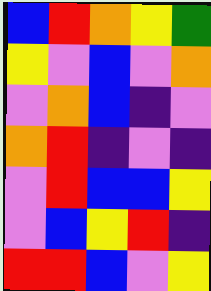[["blue", "red", "orange", "yellow", "green"], ["yellow", "violet", "blue", "violet", "orange"], ["violet", "orange", "blue", "indigo", "violet"], ["orange", "red", "indigo", "violet", "indigo"], ["violet", "red", "blue", "blue", "yellow"], ["violet", "blue", "yellow", "red", "indigo"], ["red", "red", "blue", "violet", "yellow"]]